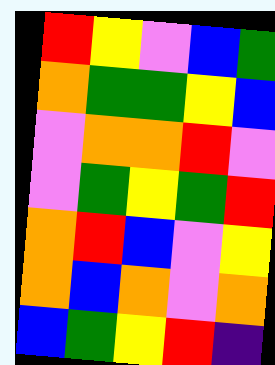[["red", "yellow", "violet", "blue", "green"], ["orange", "green", "green", "yellow", "blue"], ["violet", "orange", "orange", "red", "violet"], ["violet", "green", "yellow", "green", "red"], ["orange", "red", "blue", "violet", "yellow"], ["orange", "blue", "orange", "violet", "orange"], ["blue", "green", "yellow", "red", "indigo"]]